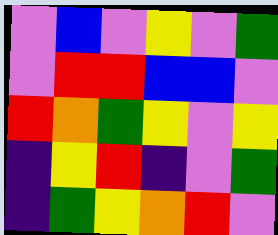[["violet", "blue", "violet", "yellow", "violet", "green"], ["violet", "red", "red", "blue", "blue", "violet"], ["red", "orange", "green", "yellow", "violet", "yellow"], ["indigo", "yellow", "red", "indigo", "violet", "green"], ["indigo", "green", "yellow", "orange", "red", "violet"]]